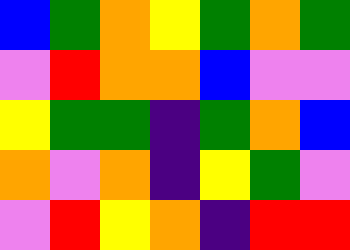[["blue", "green", "orange", "yellow", "green", "orange", "green"], ["violet", "red", "orange", "orange", "blue", "violet", "violet"], ["yellow", "green", "green", "indigo", "green", "orange", "blue"], ["orange", "violet", "orange", "indigo", "yellow", "green", "violet"], ["violet", "red", "yellow", "orange", "indigo", "red", "red"]]